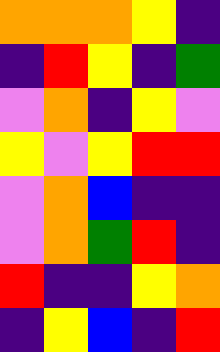[["orange", "orange", "orange", "yellow", "indigo"], ["indigo", "red", "yellow", "indigo", "green"], ["violet", "orange", "indigo", "yellow", "violet"], ["yellow", "violet", "yellow", "red", "red"], ["violet", "orange", "blue", "indigo", "indigo"], ["violet", "orange", "green", "red", "indigo"], ["red", "indigo", "indigo", "yellow", "orange"], ["indigo", "yellow", "blue", "indigo", "red"]]